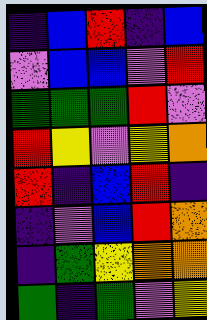[["indigo", "blue", "red", "indigo", "blue"], ["violet", "blue", "blue", "violet", "red"], ["green", "green", "green", "red", "violet"], ["red", "yellow", "violet", "yellow", "orange"], ["red", "indigo", "blue", "red", "indigo"], ["indigo", "violet", "blue", "red", "orange"], ["indigo", "green", "yellow", "orange", "orange"], ["green", "indigo", "green", "violet", "yellow"]]